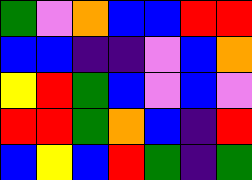[["green", "violet", "orange", "blue", "blue", "red", "red"], ["blue", "blue", "indigo", "indigo", "violet", "blue", "orange"], ["yellow", "red", "green", "blue", "violet", "blue", "violet"], ["red", "red", "green", "orange", "blue", "indigo", "red"], ["blue", "yellow", "blue", "red", "green", "indigo", "green"]]